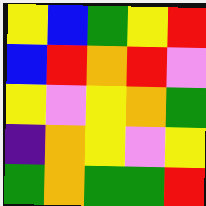[["yellow", "blue", "green", "yellow", "red"], ["blue", "red", "orange", "red", "violet"], ["yellow", "violet", "yellow", "orange", "green"], ["indigo", "orange", "yellow", "violet", "yellow"], ["green", "orange", "green", "green", "red"]]